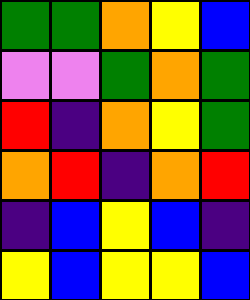[["green", "green", "orange", "yellow", "blue"], ["violet", "violet", "green", "orange", "green"], ["red", "indigo", "orange", "yellow", "green"], ["orange", "red", "indigo", "orange", "red"], ["indigo", "blue", "yellow", "blue", "indigo"], ["yellow", "blue", "yellow", "yellow", "blue"]]